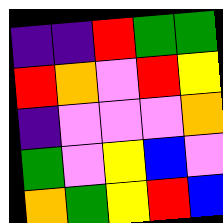[["indigo", "indigo", "red", "green", "green"], ["red", "orange", "violet", "red", "yellow"], ["indigo", "violet", "violet", "violet", "orange"], ["green", "violet", "yellow", "blue", "violet"], ["orange", "green", "yellow", "red", "blue"]]